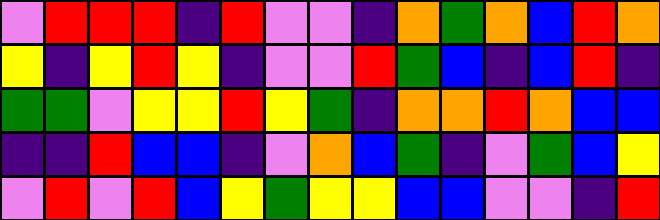[["violet", "red", "red", "red", "indigo", "red", "violet", "violet", "indigo", "orange", "green", "orange", "blue", "red", "orange"], ["yellow", "indigo", "yellow", "red", "yellow", "indigo", "violet", "violet", "red", "green", "blue", "indigo", "blue", "red", "indigo"], ["green", "green", "violet", "yellow", "yellow", "red", "yellow", "green", "indigo", "orange", "orange", "red", "orange", "blue", "blue"], ["indigo", "indigo", "red", "blue", "blue", "indigo", "violet", "orange", "blue", "green", "indigo", "violet", "green", "blue", "yellow"], ["violet", "red", "violet", "red", "blue", "yellow", "green", "yellow", "yellow", "blue", "blue", "violet", "violet", "indigo", "red"]]